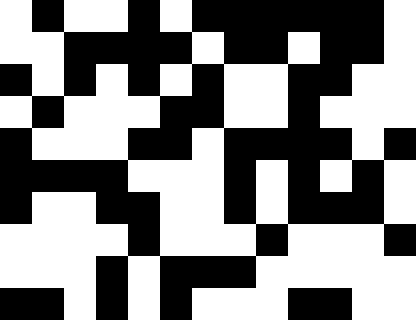[["white", "black", "white", "white", "black", "white", "black", "black", "black", "black", "black", "black", "white"], ["white", "white", "black", "black", "black", "black", "white", "black", "black", "white", "black", "black", "white"], ["black", "white", "black", "white", "black", "white", "black", "white", "white", "black", "black", "white", "white"], ["white", "black", "white", "white", "white", "black", "black", "white", "white", "black", "white", "white", "white"], ["black", "white", "white", "white", "black", "black", "white", "black", "black", "black", "black", "white", "black"], ["black", "black", "black", "black", "white", "white", "white", "black", "white", "black", "white", "black", "white"], ["black", "white", "white", "black", "black", "white", "white", "black", "white", "black", "black", "black", "white"], ["white", "white", "white", "white", "black", "white", "white", "white", "black", "white", "white", "white", "black"], ["white", "white", "white", "black", "white", "black", "black", "black", "white", "white", "white", "white", "white"], ["black", "black", "white", "black", "white", "black", "white", "white", "white", "black", "black", "white", "white"]]